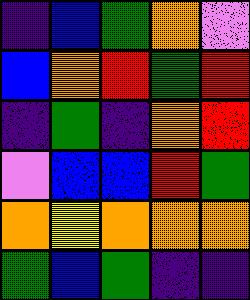[["indigo", "blue", "green", "orange", "violet"], ["blue", "orange", "red", "green", "red"], ["indigo", "green", "indigo", "orange", "red"], ["violet", "blue", "blue", "red", "green"], ["orange", "yellow", "orange", "orange", "orange"], ["green", "blue", "green", "indigo", "indigo"]]